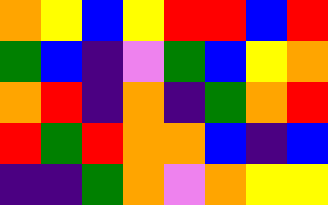[["orange", "yellow", "blue", "yellow", "red", "red", "blue", "red"], ["green", "blue", "indigo", "violet", "green", "blue", "yellow", "orange"], ["orange", "red", "indigo", "orange", "indigo", "green", "orange", "red"], ["red", "green", "red", "orange", "orange", "blue", "indigo", "blue"], ["indigo", "indigo", "green", "orange", "violet", "orange", "yellow", "yellow"]]